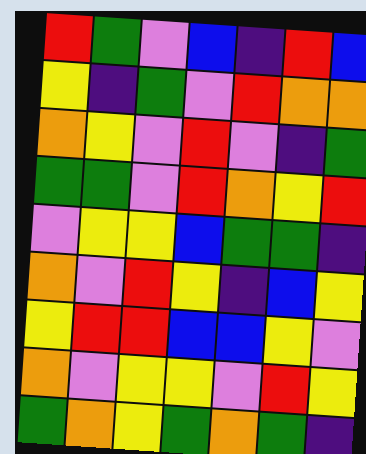[["red", "green", "violet", "blue", "indigo", "red", "blue"], ["yellow", "indigo", "green", "violet", "red", "orange", "orange"], ["orange", "yellow", "violet", "red", "violet", "indigo", "green"], ["green", "green", "violet", "red", "orange", "yellow", "red"], ["violet", "yellow", "yellow", "blue", "green", "green", "indigo"], ["orange", "violet", "red", "yellow", "indigo", "blue", "yellow"], ["yellow", "red", "red", "blue", "blue", "yellow", "violet"], ["orange", "violet", "yellow", "yellow", "violet", "red", "yellow"], ["green", "orange", "yellow", "green", "orange", "green", "indigo"]]